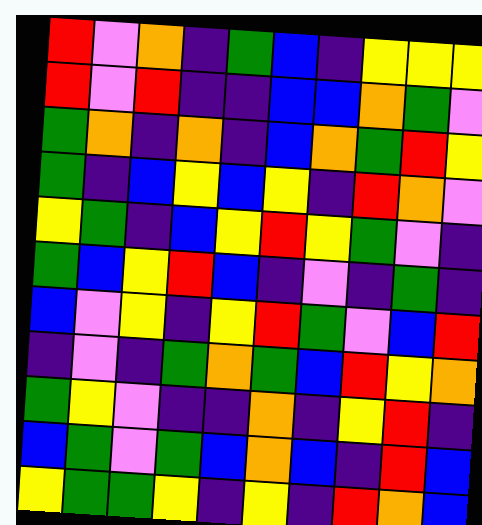[["red", "violet", "orange", "indigo", "green", "blue", "indigo", "yellow", "yellow", "yellow"], ["red", "violet", "red", "indigo", "indigo", "blue", "blue", "orange", "green", "violet"], ["green", "orange", "indigo", "orange", "indigo", "blue", "orange", "green", "red", "yellow"], ["green", "indigo", "blue", "yellow", "blue", "yellow", "indigo", "red", "orange", "violet"], ["yellow", "green", "indigo", "blue", "yellow", "red", "yellow", "green", "violet", "indigo"], ["green", "blue", "yellow", "red", "blue", "indigo", "violet", "indigo", "green", "indigo"], ["blue", "violet", "yellow", "indigo", "yellow", "red", "green", "violet", "blue", "red"], ["indigo", "violet", "indigo", "green", "orange", "green", "blue", "red", "yellow", "orange"], ["green", "yellow", "violet", "indigo", "indigo", "orange", "indigo", "yellow", "red", "indigo"], ["blue", "green", "violet", "green", "blue", "orange", "blue", "indigo", "red", "blue"], ["yellow", "green", "green", "yellow", "indigo", "yellow", "indigo", "red", "orange", "blue"]]